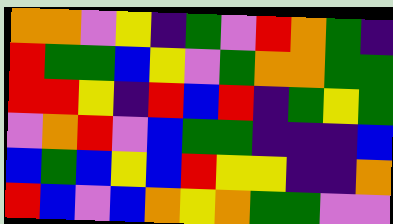[["orange", "orange", "violet", "yellow", "indigo", "green", "violet", "red", "orange", "green", "indigo"], ["red", "green", "green", "blue", "yellow", "violet", "green", "orange", "orange", "green", "green"], ["red", "red", "yellow", "indigo", "red", "blue", "red", "indigo", "green", "yellow", "green"], ["violet", "orange", "red", "violet", "blue", "green", "green", "indigo", "indigo", "indigo", "blue"], ["blue", "green", "blue", "yellow", "blue", "red", "yellow", "yellow", "indigo", "indigo", "orange"], ["red", "blue", "violet", "blue", "orange", "yellow", "orange", "green", "green", "violet", "violet"]]